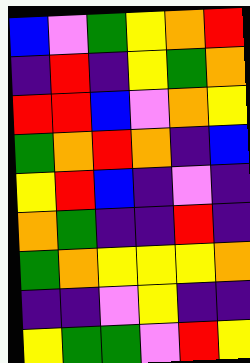[["blue", "violet", "green", "yellow", "orange", "red"], ["indigo", "red", "indigo", "yellow", "green", "orange"], ["red", "red", "blue", "violet", "orange", "yellow"], ["green", "orange", "red", "orange", "indigo", "blue"], ["yellow", "red", "blue", "indigo", "violet", "indigo"], ["orange", "green", "indigo", "indigo", "red", "indigo"], ["green", "orange", "yellow", "yellow", "yellow", "orange"], ["indigo", "indigo", "violet", "yellow", "indigo", "indigo"], ["yellow", "green", "green", "violet", "red", "yellow"]]